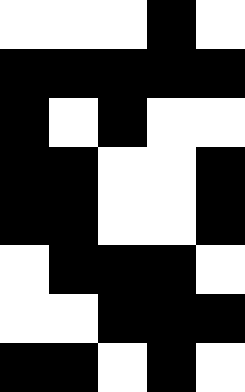[["white", "white", "white", "black", "white"], ["black", "black", "black", "black", "black"], ["black", "white", "black", "white", "white"], ["black", "black", "white", "white", "black"], ["black", "black", "white", "white", "black"], ["white", "black", "black", "black", "white"], ["white", "white", "black", "black", "black"], ["black", "black", "white", "black", "white"]]